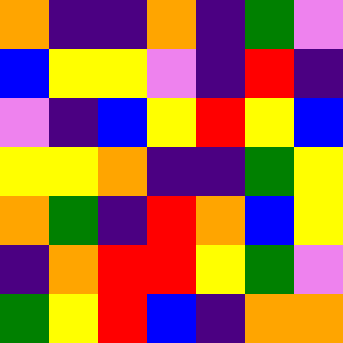[["orange", "indigo", "indigo", "orange", "indigo", "green", "violet"], ["blue", "yellow", "yellow", "violet", "indigo", "red", "indigo"], ["violet", "indigo", "blue", "yellow", "red", "yellow", "blue"], ["yellow", "yellow", "orange", "indigo", "indigo", "green", "yellow"], ["orange", "green", "indigo", "red", "orange", "blue", "yellow"], ["indigo", "orange", "red", "red", "yellow", "green", "violet"], ["green", "yellow", "red", "blue", "indigo", "orange", "orange"]]